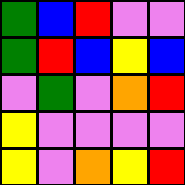[["green", "blue", "red", "violet", "violet"], ["green", "red", "blue", "yellow", "blue"], ["violet", "green", "violet", "orange", "red"], ["yellow", "violet", "violet", "violet", "violet"], ["yellow", "violet", "orange", "yellow", "red"]]